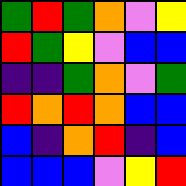[["green", "red", "green", "orange", "violet", "yellow"], ["red", "green", "yellow", "violet", "blue", "blue"], ["indigo", "indigo", "green", "orange", "violet", "green"], ["red", "orange", "red", "orange", "blue", "blue"], ["blue", "indigo", "orange", "red", "indigo", "blue"], ["blue", "blue", "blue", "violet", "yellow", "red"]]